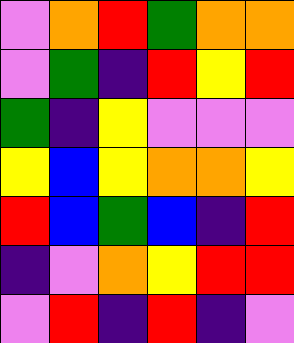[["violet", "orange", "red", "green", "orange", "orange"], ["violet", "green", "indigo", "red", "yellow", "red"], ["green", "indigo", "yellow", "violet", "violet", "violet"], ["yellow", "blue", "yellow", "orange", "orange", "yellow"], ["red", "blue", "green", "blue", "indigo", "red"], ["indigo", "violet", "orange", "yellow", "red", "red"], ["violet", "red", "indigo", "red", "indigo", "violet"]]